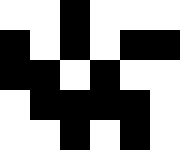[["white", "white", "black", "white", "white", "white"], ["black", "white", "black", "white", "black", "black"], ["black", "black", "white", "black", "white", "white"], ["white", "black", "black", "black", "black", "white"], ["white", "white", "black", "white", "black", "white"]]